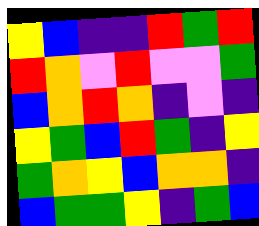[["yellow", "blue", "indigo", "indigo", "red", "green", "red"], ["red", "orange", "violet", "red", "violet", "violet", "green"], ["blue", "orange", "red", "orange", "indigo", "violet", "indigo"], ["yellow", "green", "blue", "red", "green", "indigo", "yellow"], ["green", "orange", "yellow", "blue", "orange", "orange", "indigo"], ["blue", "green", "green", "yellow", "indigo", "green", "blue"]]